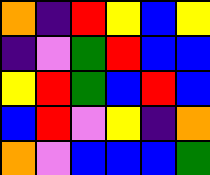[["orange", "indigo", "red", "yellow", "blue", "yellow"], ["indigo", "violet", "green", "red", "blue", "blue"], ["yellow", "red", "green", "blue", "red", "blue"], ["blue", "red", "violet", "yellow", "indigo", "orange"], ["orange", "violet", "blue", "blue", "blue", "green"]]